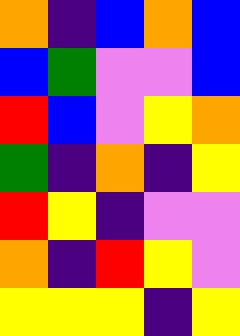[["orange", "indigo", "blue", "orange", "blue"], ["blue", "green", "violet", "violet", "blue"], ["red", "blue", "violet", "yellow", "orange"], ["green", "indigo", "orange", "indigo", "yellow"], ["red", "yellow", "indigo", "violet", "violet"], ["orange", "indigo", "red", "yellow", "violet"], ["yellow", "yellow", "yellow", "indigo", "yellow"]]